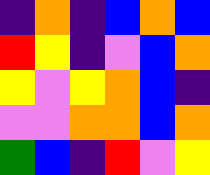[["indigo", "orange", "indigo", "blue", "orange", "blue"], ["red", "yellow", "indigo", "violet", "blue", "orange"], ["yellow", "violet", "yellow", "orange", "blue", "indigo"], ["violet", "violet", "orange", "orange", "blue", "orange"], ["green", "blue", "indigo", "red", "violet", "yellow"]]